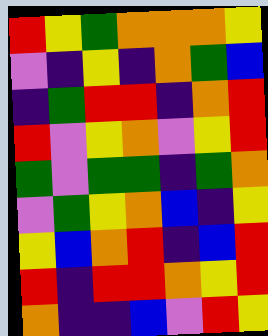[["red", "yellow", "green", "orange", "orange", "orange", "yellow"], ["violet", "indigo", "yellow", "indigo", "orange", "green", "blue"], ["indigo", "green", "red", "red", "indigo", "orange", "red"], ["red", "violet", "yellow", "orange", "violet", "yellow", "red"], ["green", "violet", "green", "green", "indigo", "green", "orange"], ["violet", "green", "yellow", "orange", "blue", "indigo", "yellow"], ["yellow", "blue", "orange", "red", "indigo", "blue", "red"], ["red", "indigo", "red", "red", "orange", "yellow", "red"], ["orange", "indigo", "indigo", "blue", "violet", "red", "yellow"]]